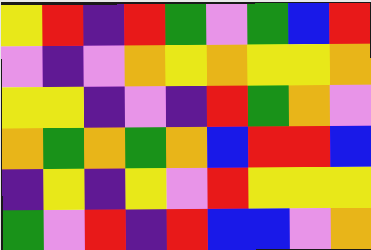[["yellow", "red", "indigo", "red", "green", "violet", "green", "blue", "red"], ["violet", "indigo", "violet", "orange", "yellow", "orange", "yellow", "yellow", "orange"], ["yellow", "yellow", "indigo", "violet", "indigo", "red", "green", "orange", "violet"], ["orange", "green", "orange", "green", "orange", "blue", "red", "red", "blue"], ["indigo", "yellow", "indigo", "yellow", "violet", "red", "yellow", "yellow", "yellow"], ["green", "violet", "red", "indigo", "red", "blue", "blue", "violet", "orange"]]